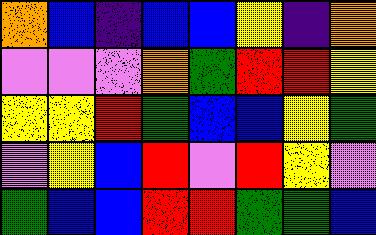[["orange", "blue", "indigo", "blue", "blue", "yellow", "indigo", "orange"], ["violet", "violet", "violet", "orange", "green", "red", "red", "yellow"], ["yellow", "yellow", "red", "green", "blue", "blue", "yellow", "green"], ["violet", "yellow", "blue", "red", "violet", "red", "yellow", "violet"], ["green", "blue", "blue", "red", "red", "green", "green", "blue"]]